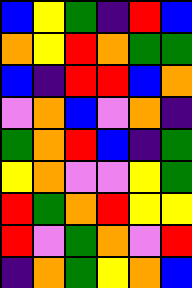[["blue", "yellow", "green", "indigo", "red", "blue"], ["orange", "yellow", "red", "orange", "green", "green"], ["blue", "indigo", "red", "red", "blue", "orange"], ["violet", "orange", "blue", "violet", "orange", "indigo"], ["green", "orange", "red", "blue", "indigo", "green"], ["yellow", "orange", "violet", "violet", "yellow", "green"], ["red", "green", "orange", "red", "yellow", "yellow"], ["red", "violet", "green", "orange", "violet", "red"], ["indigo", "orange", "green", "yellow", "orange", "blue"]]